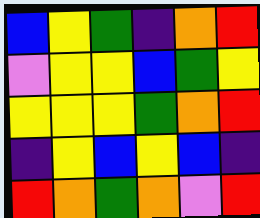[["blue", "yellow", "green", "indigo", "orange", "red"], ["violet", "yellow", "yellow", "blue", "green", "yellow"], ["yellow", "yellow", "yellow", "green", "orange", "red"], ["indigo", "yellow", "blue", "yellow", "blue", "indigo"], ["red", "orange", "green", "orange", "violet", "red"]]